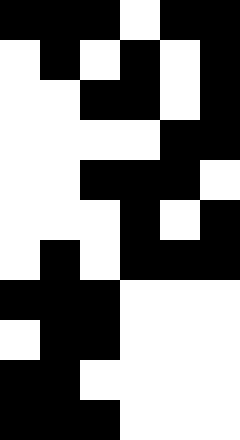[["black", "black", "black", "white", "black", "black"], ["white", "black", "white", "black", "white", "black"], ["white", "white", "black", "black", "white", "black"], ["white", "white", "white", "white", "black", "black"], ["white", "white", "black", "black", "black", "white"], ["white", "white", "white", "black", "white", "black"], ["white", "black", "white", "black", "black", "black"], ["black", "black", "black", "white", "white", "white"], ["white", "black", "black", "white", "white", "white"], ["black", "black", "white", "white", "white", "white"], ["black", "black", "black", "white", "white", "white"]]